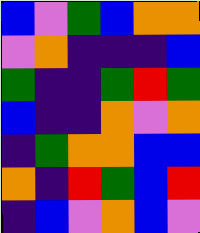[["blue", "violet", "green", "blue", "orange", "orange"], ["violet", "orange", "indigo", "indigo", "indigo", "blue"], ["green", "indigo", "indigo", "green", "red", "green"], ["blue", "indigo", "indigo", "orange", "violet", "orange"], ["indigo", "green", "orange", "orange", "blue", "blue"], ["orange", "indigo", "red", "green", "blue", "red"], ["indigo", "blue", "violet", "orange", "blue", "violet"]]